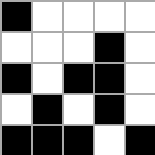[["black", "white", "white", "white", "white"], ["white", "white", "white", "black", "white"], ["black", "white", "black", "black", "white"], ["white", "black", "white", "black", "white"], ["black", "black", "black", "white", "black"]]